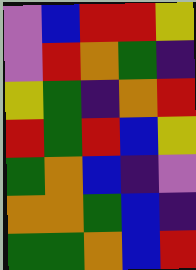[["violet", "blue", "red", "red", "yellow"], ["violet", "red", "orange", "green", "indigo"], ["yellow", "green", "indigo", "orange", "red"], ["red", "green", "red", "blue", "yellow"], ["green", "orange", "blue", "indigo", "violet"], ["orange", "orange", "green", "blue", "indigo"], ["green", "green", "orange", "blue", "red"]]